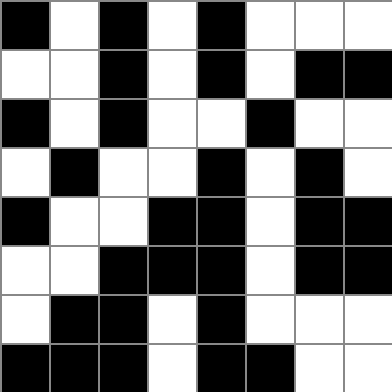[["black", "white", "black", "white", "black", "white", "white", "white"], ["white", "white", "black", "white", "black", "white", "black", "black"], ["black", "white", "black", "white", "white", "black", "white", "white"], ["white", "black", "white", "white", "black", "white", "black", "white"], ["black", "white", "white", "black", "black", "white", "black", "black"], ["white", "white", "black", "black", "black", "white", "black", "black"], ["white", "black", "black", "white", "black", "white", "white", "white"], ["black", "black", "black", "white", "black", "black", "white", "white"]]